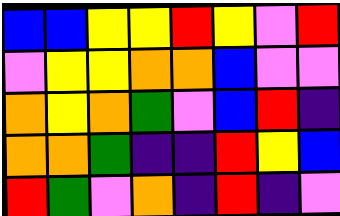[["blue", "blue", "yellow", "yellow", "red", "yellow", "violet", "red"], ["violet", "yellow", "yellow", "orange", "orange", "blue", "violet", "violet"], ["orange", "yellow", "orange", "green", "violet", "blue", "red", "indigo"], ["orange", "orange", "green", "indigo", "indigo", "red", "yellow", "blue"], ["red", "green", "violet", "orange", "indigo", "red", "indigo", "violet"]]